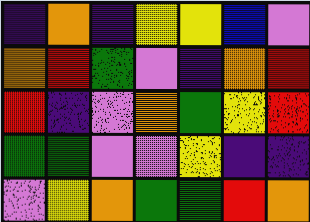[["indigo", "orange", "indigo", "yellow", "yellow", "blue", "violet"], ["orange", "red", "green", "violet", "indigo", "orange", "red"], ["red", "indigo", "violet", "orange", "green", "yellow", "red"], ["green", "green", "violet", "violet", "yellow", "indigo", "indigo"], ["violet", "yellow", "orange", "green", "green", "red", "orange"]]